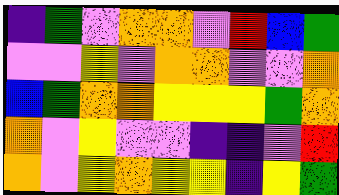[["indigo", "green", "violet", "orange", "orange", "violet", "red", "blue", "green"], ["violet", "violet", "yellow", "violet", "orange", "orange", "violet", "violet", "orange"], ["blue", "green", "orange", "orange", "yellow", "yellow", "yellow", "green", "orange"], ["orange", "violet", "yellow", "violet", "violet", "indigo", "indigo", "violet", "red"], ["orange", "violet", "yellow", "orange", "yellow", "yellow", "indigo", "yellow", "green"]]